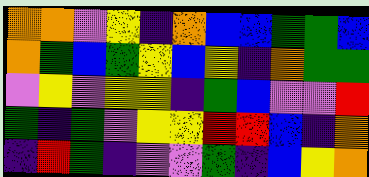[["orange", "orange", "violet", "yellow", "indigo", "orange", "blue", "blue", "green", "green", "blue"], ["orange", "green", "blue", "green", "yellow", "blue", "yellow", "indigo", "orange", "green", "green"], ["violet", "yellow", "violet", "yellow", "yellow", "indigo", "green", "blue", "violet", "violet", "red"], ["green", "indigo", "green", "violet", "yellow", "yellow", "red", "red", "blue", "indigo", "orange"], ["indigo", "red", "green", "indigo", "violet", "violet", "green", "indigo", "blue", "yellow", "orange"]]